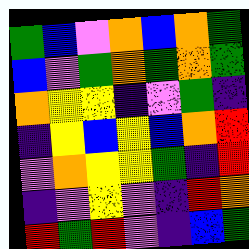[["green", "blue", "violet", "orange", "blue", "orange", "green"], ["blue", "violet", "green", "orange", "green", "orange", "green"], ["orange", "yellow", "yellow", "indigo", "violet", "green", "indigo"], ["indigo", "yellow", "blue", "yellow", "blue", "orange", "red"], ["violet", "orange", "yellow", "yellow", "green", "indigo", "red"], ["indigo", "violet", "yellow", "violet", "indigo", "red", "orange"], ["red", "green", "red", "violet", "indigo", "blue", "green"]]